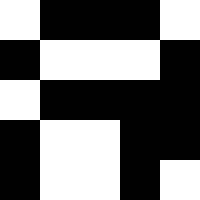[["white", "black", "black", "black", "white"], ["black", "white", "white", "white", "black"], ["white", "black", "black", "black", "black"], ["black", "white", "white", "black", "black"], ["black", "white", "white", "black", "white"]]